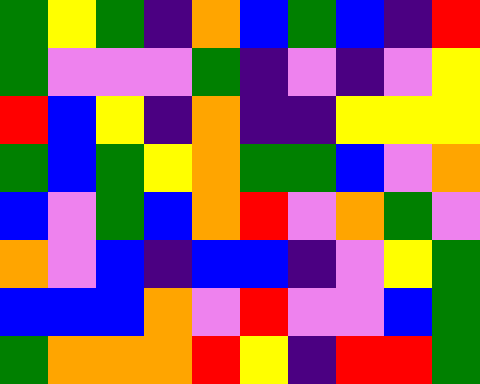[["green", "yellow", "green", "indigo", "orange", "blue", "green", "blue", "indigo", "red"], ["green", "violet", "violet", "violet", "green", "indigo", "violet", "indigo", "violet", "yellow"], ["red", "blue", "yellow", "indigo", "orange", "indigo", "indigo", "yellow", "yellow", "yellow"], ["green", "blue", "green", "yellow", "orange", "green", "green", "blue", "violet", "orange"], ["blue", "violet", "green", "blue", "orange", "red", "violet", "orange", "green", "violet"], ["orange", "violet", "blue", "indigo", "blue", "blue", "indigo", "violet", "yellow", "green"], ["blue", "blue", "blue", "orange", "violet", "red", "violet", "violet", "blue", "green"], ["green", "orange", "orange", "orange", "red", "yellow", "indigo", "red", "red", "green"]]